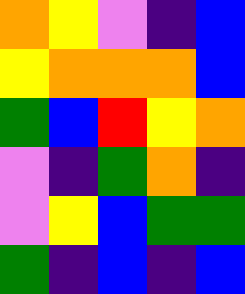[["orange", "yellow", "violet", "indigo", "blue"], ["yellow", "orange", "orange", "orange", "blue"], ["green", "blue", "red", "yellow", "orange"], ["violet", "indigo", "green", "orange", "indigo"], ["violet", "yellow", "blue", "green", "green"], ["green", "indigo", "blue", "indigo", "blue"]]